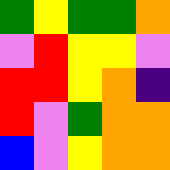[["green", "yellow", "green", "green", "orange"], ["violet", "red", "yellow", "yellow", "violet"], ["red", "red", "yellow", "orange", "indigo"], ["red", "violet", "green", "orange", "orange"], ["blue", "violet", "yellow", "orange", "orange"]]